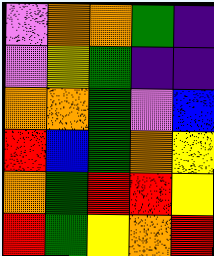[["violet", "orange", "orange", "green", "indigo"], ["violet", "yellow", "green", "indigo", "indigo"], ["orange", "orange", "green", "violet", "blue"], ["red", "blue", "green", "orange", "yellow"], ["orange", "green", "red", "red", "yellow"], ["red", "green", "yellow", "orange", "red"]]